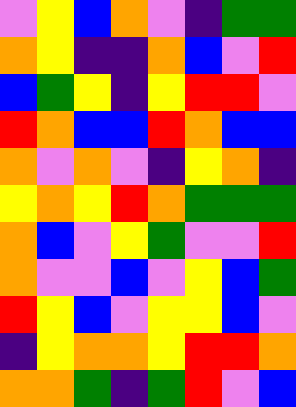[["violet", "yellow", "blue", "orange", "violet", "indigo", "green", "green"], ["orange", "yellow", "indigo", "indigo", "orange", "blue", "violet", "red"], ["blue", "green", "yellow", "indigo", "yellow", "red", "red", "violet"], ["red", "orange", "blue", "blue", "red", "orange", "blue", "blue"], ["orange", "violet", "orange", "violet", "indigo", "yellow", "orange", "indigo"], ["yellow", "orange", "yellow", "red", "orange", "green", "green", "green"], ["orange", "blue", "violet", "yellow", "green", "violet", "violet", "red"], ["orange", "violet", "violet", "blue", "violet", "yellow", "blue", "green"], ["red", "yellow", "blue", "violet", "yellow", "yellow", "blue", "violet"], ["indigo", "yellow", "orange", "orange", "yellow", "red", "red", "orange"], ["orange", "orange", "green", "indigo", "green", "red", "violet", "blue"]]